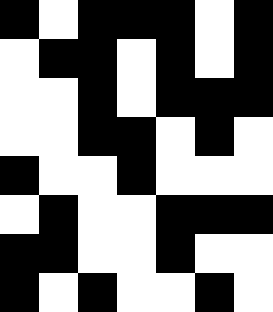[["black", "white", "black", "black", "black", "white", "black"], ["white", "black", "black", "white", "black", "white", "black"], ["white", "white", "black", "white", "black", "black", "black"], ["white", "white", "black", "black", "white", "black", "white"], ["black", "white", "white", "black", "white", "white", "white"], ["white", "black", "white", "white", "black", "black", "black"], ["black", "black", "white", "white", "black", "white", "white"], ["black", "white", "black", "white", "white", "black", "white"]]